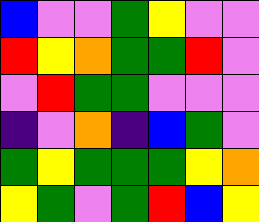[["blue", "violet", "violet", "green", "yellow", "violet", "violet"], ["red", "yellow", "orange", "green", "green", "red", "violet"], ["violet", "red", "green", "green", "violet", "violet", "violet"], ["indigo", "violet", "orange", "indigo", "blue", "green", "violet"], ["green", "yellow", "green", "green", "green", "yellow", "orange"], ["yellow", "green", "violet", "green", "red", "blue", "yellow"]]